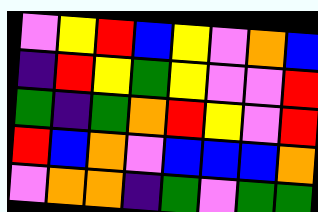[["violet", "yellow", "red", "blue", "yellow", "violet", "orange", "blue"], ["indigo", "red", "yellow", "green", "yellow", "violet", "violet", "red"], ["green", "indigo", "green", "orange", "red", "yellow", "violet", "red"], ["red", "blue", "orange", "violet", "blue", "blue", "blue", "orange"], ["violet", "orange", "orange", "indigo", "green", "violet", "green", "green"]]